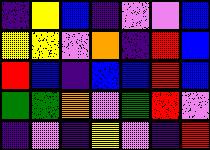[["indigo", "yellow", "blue", "indigo", "violet", "violet", "blue"], ["yellow", "yellow", "violet", "orange", "indigo", "red", "blue"], ["red", "blue", "indigo", "blue", "blue", "red", "blue"], ["green", "green", "orange", "violet", "green", "red", "violet"], ["indigo", "violet", "indigo", "yellow", "violet", "indigo", "red"]]